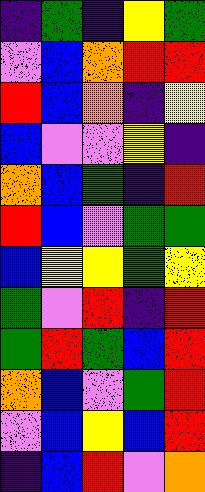[["indigo", "green", "indigo", "yellow", "green"], ["violet", "blue", "orange", "red", "red"], ["red", "blue", "orange", "indigo", "yellow"], ["blue", "violet", "violet", "yellow", "indigo"], ["orange", "blue", "green", "indigo", "red"], ["red", "blue", "violet", "green", "green"], ["blue", "yellow", "yellow", "green", "yellow"], ["green", "violet", "red", "indigo", "red"], ["green", "red", "green", "blue", "red"], ["orange", "blue", "violet", "green", "red"], ["violet", "blue", "yellow", "blue", "red"], ["indigo", "blue", "red", "violet", "orange"]]